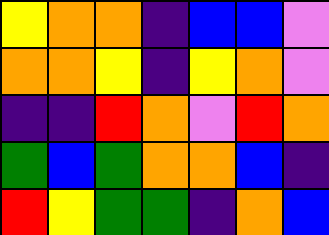[["yellow", "orange", "orange", "indigo", "blue", "blue", "violet"], ["orange", "orange", "yellow", "indigo", "yellow", "orange", "violet"], ["indigo", "indigo", "red", "orange", "violet", "red", "orange"], ["green", "blue", "green", "orange", "orange", "blue", "indigo"], ["red", "yellow", "green", "green", "indigo", "orange", "blue"]]